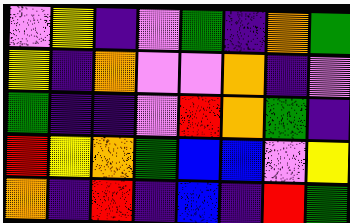[["violet", "yellow", "indigo", "violet", "green", "indigo", "orange", "green"], ["yellow", "indigo", "orange", "violet", "violet", "orange", "indigo", "violet"], ["green", "indigo", "indigo", "violet", "red", "orange", "green", "indigo"], ["red", "yellow", "orange", "green", "blue", "blue", "violet", "yellow"], ["orange", "indigo", "red", "indigo", "blue", "indigo", "red", "green"]]